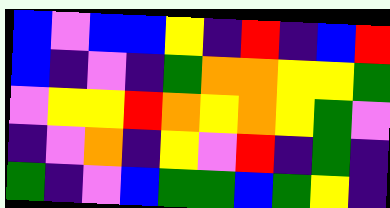[["blue", "violet", "blue", "blue", "yellow", "indigo", "red", "indigo", "blue", "red"], ["blue", "indigo", "violet", "indigo", "green", "orange", "orange", "yellow", "yellow", "green"], ["violet", "yellow", "yellow", "red", "orange", "yellow", "orange", "yellow", "green", "violet"], ["indigo", "violet", "orange", "indigo", "yellow", "violet", "red", "indigo", "green", "indigo"], ["green", "indigo", "violet", "blue", "green", "green", "blue", "green", "yellow", "indigo"]]